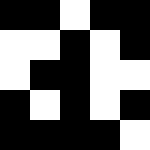[["black", "black", "white", "black", "black"], ["white", "white", "black", "white", "black"], ["white", "black", "black", "white", "white"], ["black", "white", "black", "white", "black"], ["black", "black", "black", "black", "white"]]